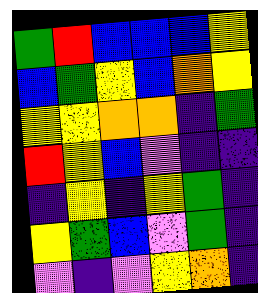[["green", "red", "blue", "blue", "blue", "yellow"], ["blue", "green", "yellow", "blue", "orange", "yellow"], ["yellow", "yellow", "orange", "orange", "indigo", "green"], ["red", "yellow", "blue", "violet", "indigo", "indigo"], ["indigo", "yellow", "indigo", "yellow", "green", "indigo"], ["yellow", "green", "blue", "violet", "green", "indigo"], ["violet", "indigo", "violet", "yellow", "orange", "indigo"]]